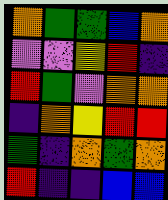[["orange", "green", "green", "blue", "orange"], ["violet", "violet", "yellow", "red", "indigo"], ["red", "green", "violet", "orange", "orange"], ["indigo", "orange", "yellow", "red", "red"], ["green", "indigo", "orange", "green", "orange"], ["red", "indigo", "indigo", "blue", "blue"]]